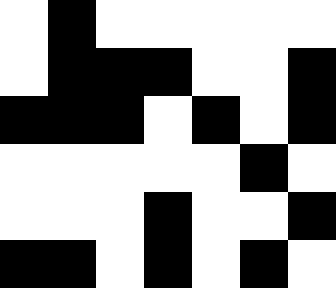[["white", "black", "white", "white", "white", "white", "white"], ["white", "black", "black", "black", "white", "white", "black"], ["black", "black", "black", "white", "black", "white", "black"], ["white", "white", "white", "white", "white", "black", "white"], ["white", "white", "white", "black", "white", "white", "black"], ["black", "black", "white", "black", "white", "black", "white"]]